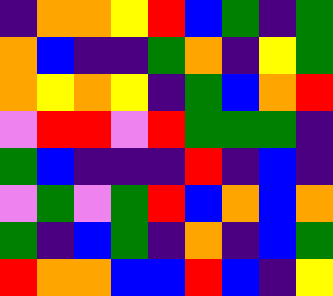[["indigo", "orange", "orange", "yellow", "red", "blue", "green", "indigo", "green"], ["orange", "blue", "indigo", "indigo", "green", "orange", "indigo", "yellow", "green"], ["orange", "yellow", "orange", "yellow", "indigo", "green", "blue", "orange", "red"], ["violet", "red", "red", "violet", "red", "green", "green", "green", "indigo"], ["green", "blue", "indigo", "indigo", "indigo", "red", "indigo", "blue", "indigo"], ["violet", "green", "violet", "green", "red", "blue", "orange", "blue", "orange"], ["green", "indigo", "blue", "green", "indigo", "orange", "indigo", "blue", "green"], ["red", "orange", "orange", "blue", "blue", "red", "blue", "indigo", "yellow"]]